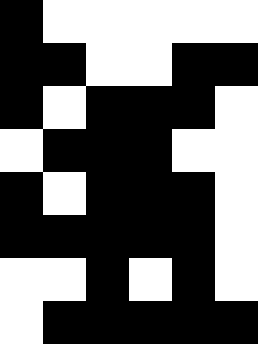[["black", "white", "white", "white", "white", "white"], ["black", "black", "white", "white", "black", "black"], ["black", "white", "black", "black", "black", "white"], ["white", "black", "black", "black", "white", "white"], ["black", "white", "black", "black", "black", "white"], ["black", "black", "black", "black", "black", "white"], ["white", "white", "black", "white", "black", "white"], ["white", "black", "black", "black", "black", "black"]]